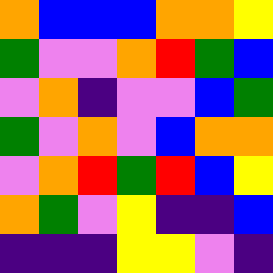[["orange", "blue", "blue", "blue", "orange", "orange", "yellow"], ["green", "violet", "violet", "orange", "red", "green", "blue"], ["violet", "orange", "indigo", "violet", "violet", "blue", "green"], ["green", "violet", "orange", "violet", "blue", "orange", "orange"], ["violet", "orange", "red", "green", "red", "blue", "yellow"], ["orange", "green", "violet", "yellow", "indigo", "indigo", "blue"], ["indigo", "indigo", "indigo", "yellow", "yellow", "violet", "indigo"]]